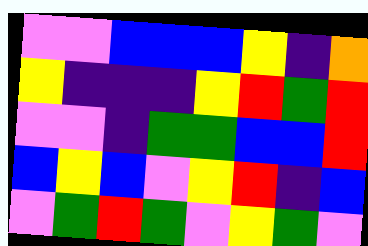[["violet", "violet", "blue", "blue", "blue", "yellow", "indigo", "orange"], ["yellow", "indigo", "indigo", "indigo", "yellow", "red", "green", "red"], ["violet", "violet", "indigo", "green", "green", "blue", "blue", "red"], ["blue", "yellow", "blue", "violet", "yellow", "red", "indigo", "blue"], ["violet", "green", "red", "green", "violet", "yellow", "green", "violet"]]